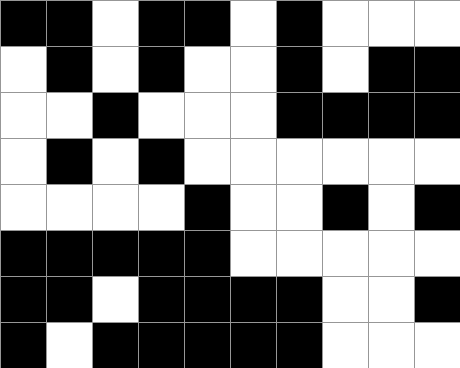[["black", "black", "white", "black", "black", "white", "black", "white", "white", "white"], ["white", "black", "white", "black", "white", "white", "black", "white", "black", "black"], ["white", "white", "black", "white", "white", "white", "black", "black", "black", "black"], ["white", "black", "white", "black", "white", "white", "white", "white", "white", "white"], ["white", "white", "white", "white", "black", "white", "white", "black", "white", "black"], ["black", "black", "black", "black", "black", "white", "white", "white", "white", "white"], ["black", "black", "white", "black", "black", "black", "black", "white", "white", "black"], ["black", "white", "black", "black", "black", "black", "black", "white", "white", "white"]]